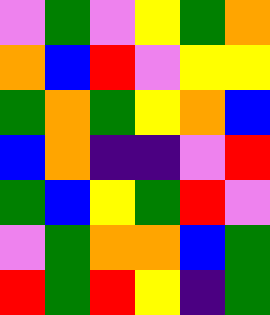[["violet", "green", "violet", "yellow", "green", "orange"], ["orange", "blue", "red", "violet", "yellow", "yellow"], ["green", "orange", "green", "yellow", "orange", "blue"], ["blue", "orange", "indigo", "indigo", "violet", "red"], ["green", "blue", "yellow", "green", "red", "violet"], ["violet", "green", "orange", "orange", "blue", "green"], ["red", "green", "red", "yellow", "indigo", "green"]]